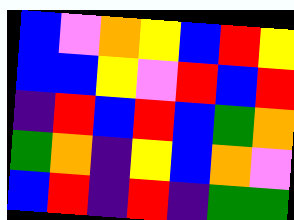[["blue", "violet", "orange", "yellow", "blue", "red", "yellow"], ["blue", "blue", "yellow", "violet", "red", "blue", "red"], ["indigo", "red", "blue", "red", "blue", "green", "orange"], ["green", "orange", "indigo", "yellow", "blue", "orange", "violet"], ["blue", "red", "indigo", "red", "indigo", "green", "green"]]